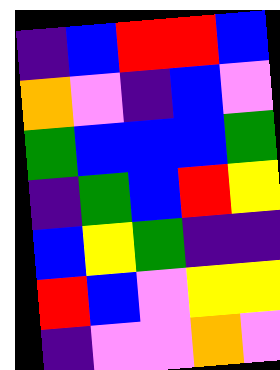[["indigo", "blue", "red", "red", "blue"], ["orange", "violet", "indigo", "blue", "violet"], ["green", "blue", "blue", "blue", "green"], ["indigo", "green", "blue", "red", "yellow"], ["blue", "yellow", "green", "indigo", "indigo"], ["red", "blue", "violet", "yellow", "yellow"], ["indigo", "violet", "violet", "orange", "violet"]]